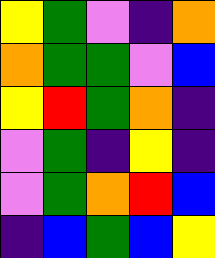[["yellow", "green", "violet", "indigo", "orange"], ["orange", "green", "green", "violet", "blue"], ["yellow", "red", "green", "orange", "indigo"], ["violet", "green", "indigo", "yellow", "indigo"], ["violet", "green", "orange", "red", "blue"], ["indigo", "blue", "green", "blue", "yellow"]]